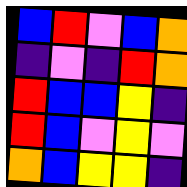[["blue", "red", "violet", "blue", "orange"], ["indigo", "violet", "indigo", "red", "orange"], ["red", "blue", "blue", "yellow", "indigo"], ["red", "blue", "violet", "yellow", "violet"], ["orange", "blue", "yellow", "yellow", "indigo"]]